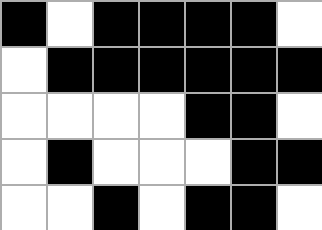[["black", "white", "black", "black", "black", "black", "white"], ["white", "black", "black", "black", "black", "black", "black"], ["white", "white", "white", "white", "black", "black", "white"], ["white", "black", "white", "white", "white", "black", "black"], ["white", "white", "black", "white", "black", "black", "white"]]